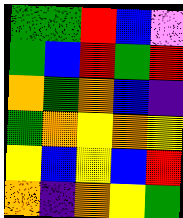[["green", "green", "red", "blue", "violet"], ["green", "blue", "red", "green", "red"], ["orange", "green", "orange", "blue", "indigo"], ["green", "orange", "yellow", "orange", "yellow"], ["yellow", "blue", "yellow", "blue", "red"], ["orange", "indigo", "orange", "yellow", "green"]]